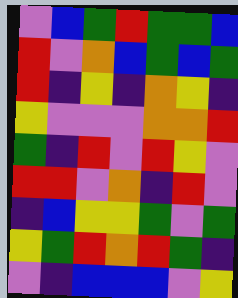[["violet", "blue", "green", "red", "green", "green", "blue"], ["red", "violet", "orange", "blue", "green", "blue", "green"], ["red", "indigo", "yellow", "indigo", "orange", "yellow", "indigo"], ["yellow", "violet", "violet", "violet", "orange", "orange", "red"], ["green", "indigo", "red", "violet", "red", "yellow", "violet"], ["red", "red", "violet", "orange", "indigo", "red", "violet"], ["indigo", "blue", "yellow", "yellow", "green", "violet", "green"], ["yellow", "green", "red", "orange", "red", "green", "indigo"], ["violet", "indigo", "blue", "blue", "blue", "violet", "yellow"]]